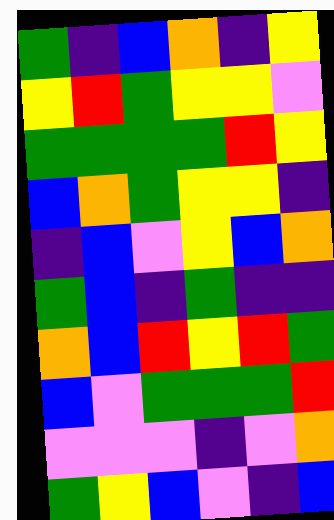[["green", "indigo", "blue", "orange", "indigo", "yellow"], ["yellow", "red", "green", "yellow", "yellow", "violet"], ["green", "green", "green", "green", "red", "yellow"], ["blue", "orange", "green", "yellow", "yellow", "indigo"], ["indigo", "blue", "violet", "yellow", "blue", "orange"], ["green", "blue", "indigo", "green", "indigo", "indigo"], ["orange", "blue", "red", "yellow", "red", "green"], ["blue", "violet", "green", "green", "green", "red"], ["violet", "violet", "violet", "indigo", "violet", "orange"], ["green", "yellow", "blue", "violet", "indigo", "blue"]]